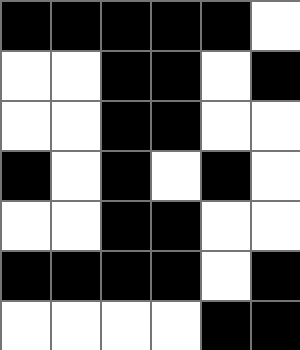[["black", "black", "black", "black", "black", "white"], ["white", "white", "black", "black", "white", "black"], ["white", "white", "black", "black", "white", "white"], ["black", "white", "black", "white", "black", "white"], ["white", "white", "black", "black", "white", "white"], ["black", "black", "black", "black", "white", "black"], ["white", "white", "white", "white", "black", "black"]]